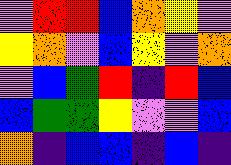[["violet", "red", "red", "blue", "orange", "yellow", "violet"], ["yellow", "orange", "violet", "blue", "yellow", "violet", "orange"], ["violet", "blue", "green", "red", "indigo", "red", "blue"], ["blue", "green", "green", "yellow", "violet", "violet", "blue"], ["orange", "indigo", "blue", "blue", "indigo", "blue", "indigo"]]